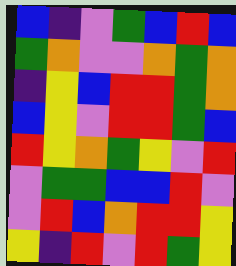[["blue", "indigo", "violet", "green", "blue", "red", "blue"], ["green", "orange", "violet", "violet", "orange", "green", "orange"], ["indigo", "yellow", "blue", "red", "red", "green", "orange"], ["blue", "yellow", "violet", "red", "red", "green", "blue"], ["red", "yellow", "orange", "green", "yellow", "violet", "red"], ["violet", "green", "green", "blue", "blue", "red", "violet"], ["violet", "red", "blue", "orange", "red", "red", "yellow"], ["yellow", "indigo", "red", "violet", "red", "green", "yellow"]]